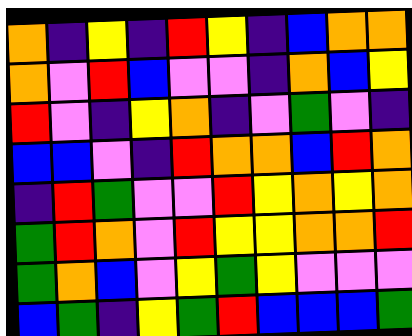[["orange", "indigo", "yellow", "indigo", "red", "yellow", "indigo", "blue", "orange", "orange"], ["orange", "violet", "red", "blue", "violet", "violet", "indigo", "orange", "blue", "yellow"], ["red", "violet", "indigo", "yellow", "orange", "indigo", "violet", "green", "violet", "indigo"], ["blue", "blue", "violet", "indigo", "red", "orange", "orange", "blue", "red", "orange"], ["indigo", "red", "green", "violet", "violet", "red", "yellow", "orange", "yellow", "orange"], ["green", "red", "orange", "violet", "red", "yellow", "yellow", "orange", "orange", "red"], ["green", "orange", "blue", "violet", "yellow", "green", "yellow", "violet", "violet", "violet"], ["blue", "green", "indigo", "yellow", "green", "red", "blue", "blue", "blue", "green"]]